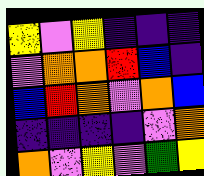[["yellow", "violet", "yellow", "indigo", "indigo", "indigo"], ["violet", "orange", "orange", "red", "blue", "indigo"], ["blue", "red", "orange", "violet", "orange", "blue"], ["indigo", "indigo", "indigo", "indigo", "violet", "orange"], ["orange", "violet", "yellow", "violet", "green", "yellow"]]